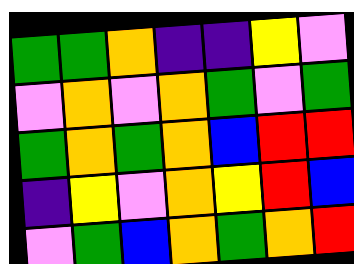[["green", "green", "orange", "indigo", "indigo", "yellow", "violet"], ["violet", "orange", "violet", "orange", "green", "violet", "green"], ["green", "orange", "green", "orange", "blue", "red", "red"], ["indigo", "yellow", "violet", "orange", "yellow", "red", "blue"], ["violet", "green", "blue", "orange", "green", "orange", "red"]]